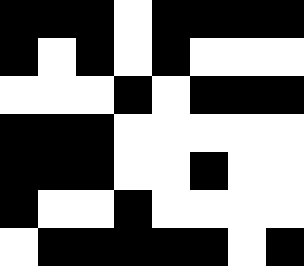[["black", "black", "black", "white", "black", "black", "black", "black"], ["black", "white", "black", "white", "black", "white", "white", "white"], ["white", "white", "white", "black", "white", "black", "black", "black"], ["black", "black", "black", "white", "white", "white", "white", "white"], ["black", "black", "black", "white", "white", "black", "white", "white"], ["black", "white", "white", "black", "white", "white", "white", "white"], ["white", "black", "black", "black", "black", "black", "white", "black"]]